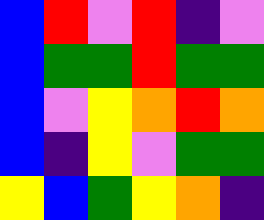[["blue", "red", "violet", "red", "indigo", "violet"], ["blue", "green", "green", "red", "green", "green"], ["blue", "violet", "yellow", "orange", "red", "orange"], ["blue", "indigo", "yellow", "violet", "green", "green"], ["yellow", "blue", "green", "yellow", "orange", "indigo"]]